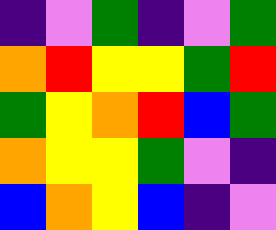[["indigo", "violet", "green", "indigo", "violet", "green"], ["orange", "red", "yellow", "yellow", "green", "red"], ["green", "yellow", "orange", "red", "blue", "green"], ["orange", "yellow", "yellow", "green", "violet", "indigo"], ["blue", "orange", "yellow", "blue", "indigo", "violet"]]